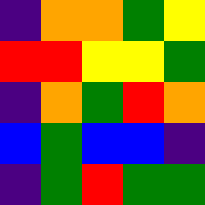[["indigo", "orange", "orange", "green", "yellow"], ["red", "red", "yellow", "yellow", "green"], ["indigo", "orange", "green", "red", "orange"], ["blue", "green", "blue", "blue", "indigo"], ["indigo", "green", "red", "green", "green"]]